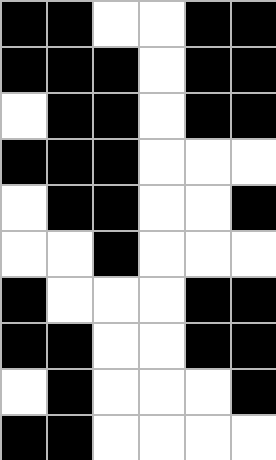[["black", "black", "white", "white", "black", "black"], ["black", "black", "black", "white", "black", "black"], ["white", "black", "black", "white", "black", "black"], ["black", "black", "black", "white", "white", "white"], ["white", "black", "black", "white", "white", "black"], ["white", "white", "black", "white", "white", "white"], ["black", "white", "white", "white", "black", "black"], ["black", "black", "white", "white", "black", "black"], ["white", "black", "white", "white", "white", "black"], ["black", "black", "white", "white", "white", "white"]]